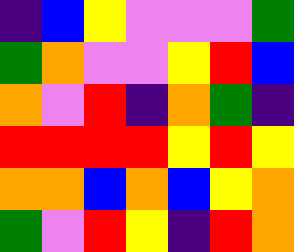[["indigo", "blue", "yellow", "violet", "violet", "violet", "green"], ["green", "orange", "violet", "violet", "yellow", "red", "blue"], ["orange", "violet", "red", "indigo", "orange", "green", "indigo"], ["red", "red", "red", "red", "yellow", "red", "yellow"], ["orange", "orange", "blue", "orange", "blue", "yellow", "orange"], ["green", "violet", "red", "yellow", "indigo", "red", "orange"]]